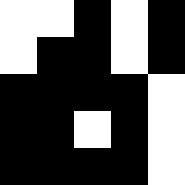[["white", "white", "black", "white", "black"], ["white", "black", "black", "white", "black"], ["black", "black", "black", "black", "white"], ["black", "black", "white", "black", "white"], ["black", "black", "black", "black", "white"]]